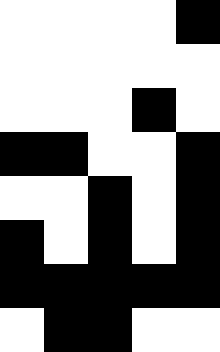[["white", "white", "white", "white", "black"], ["white", "white", "white", "white", "white"], ["white", "white", "white", "black", "white"], ["black", "black", "white", "white", "black"], ["white", "white", "black", "white", "black"], ["black", "white", "black", "white", "black"], ["black", "black", "black", "black", "black"], ["white", "black", "black", "white", "white"]]